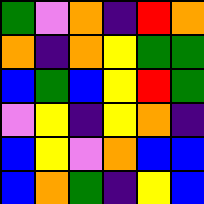[["green", "violet", "orange", "indigo", "red", "orange"], ["orange", "indigo", "orange", "yellow", "green", "green"], ["blue", "green", "blue", "yellow", "red", "green"], ["violet", "yellow", "indigo", "yellow", "orange", "indigo"], ["blue", "yellow", "violet", "orange", "blue", "blue"], ["blue", "orange", "green", "indigo", "yellow", "blue"]]